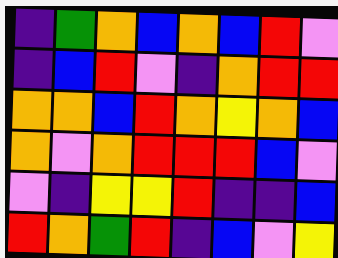[["indigo", "green", "orange", "blue", "orange", "blue", "red", "violet"], ["indigo", "blue", "red", "violet", "indigo", "orange", "red", "red"], ["orange", "orange", "blue", "red", "orange", "yellow", "orange", "blue"], ["orange", "violet", "orange", "red", "red", "red", "blue", "violet"], ["violet", "indigo", "yellow", "yellow", "red", "indigo", "indigo", "blue"], ["red", "orange", "green", "red", "indigo", "blue", "violet", "yellow"]]